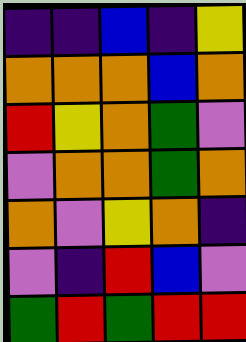[["indigo", "indigo", "blue", "indigo", "yellow"], ["orange", "orange", "orange", "blue", "orange"], ["red", "yellow", "orange", "green", "violet"], ["violet", "orange", "orange", "green", "orange"], ["orange", "violet", "yellow", "orange", "indigo"], ["violet", "indigo", "red", "blue", "violet"], ["green", "red", "green", "red", "red"]]